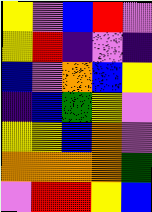[["yellow", "violet", "blue", "red", "violet"], ["yellow", "red", "indigo", "violet", "indigo"], ["blue", "violet", "orange", "blue", "yellow"], ["indigo", "blue", "green", "yellow", "violet"], ["yellow", "yellow", "blue", "orange", "violet"], ["orange", "orange", "orange", "orange", "green"], ["violet", "red", "red", "yellow", "blue"]]